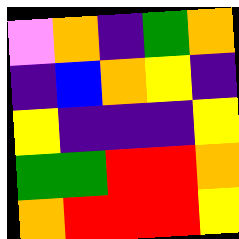[["violet", "orange", "indigo", "green", "orange"], ["indigo", "blue", "orange", "yellow", "indigo"], ["yellow", "indigo", "indigo", "indigo", "yellow"], ["green", "green", "red", "red", "orange"], ["orange", "red", "red", "red", "yellow"]]